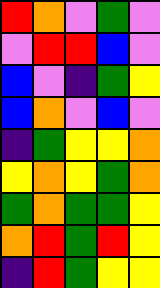[["red", "orange", "violet", "green", "violet"], ["violet", "red", "red", "blue", "violet"], ["blue", "violet", "indigo", "green", "yellow"], ["blue", "orange", "violet", "blue", "violet"], ["indigo", "green", "yellow", "yellow", "orange"], ["yellow", "orange", "yellow", "green", "orange"], ["green", "orange", "green", "green", "yellow"], ["orange", "red", "green", "red", "yellow"], ["indigo", "red", "green", "yellow", "yellow"]]